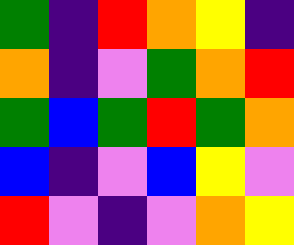[["green", "indigo", "red", "orange", "yellow", "indigo"], ["orange", "indigo", "violet", "green", "orange", "red"], ["green", "blue", "green", "red", "green", "orange"], ["blue", "indigo", "violet", "blue", "yellow", "violet"], ["red", "violet", "indigo", "violet", "orange", "yellow"]]